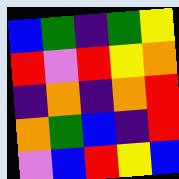[["blue", "green", "indigo", "green", "yellow"], ["red", "violet", "red", "yellow", "orange"], ["indigo", "orange", "indigo", "orange", "red"], ["orange", "green", "blue", "indigo", "red"], ["violet", "blue", "red", "yellow", "blue"]]